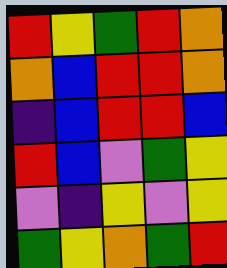[["red", "yellow", "green", "red", "orange"], ["orange", "blue", "red", "red", "orange"], ["indigo", "blue", "red", "red", "blue"], ["red", "blue", "violet", "green", "yellow"], ["violet", "indigo", "yellow", "violet", "yellow"], ["green", "yellow", "orange", "green", "red"]]